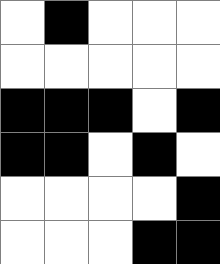[["white", "black", "white", "white", "white"], ["white", "white", "white", "white", "white"], ["black", "black", "black", "white", "black"], ["black", "black", "white", "black", "white"], ["white", "white", "white", "white", "black"], ["white", "white", "white", "black", "black"]]